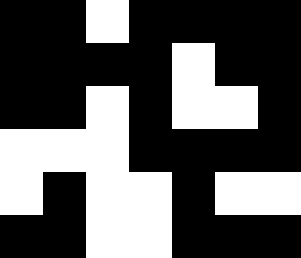[["black", "black", "white", "black", "black", "black", "black"], ["black", "black", "black", "black", "white", "black", "black"], ["black", "black", "white", "black", "white", "white", "black"], ["white", "white", "white", "black", "black", "black", "black"], ["white", "black", "white", "white", "black", "white", "white"], ["black", "black", "white", "white", "black", "black", "black"]]